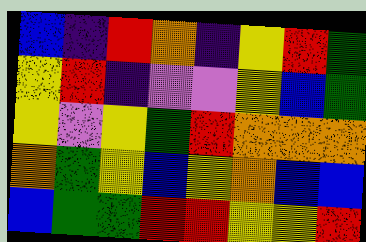[["blue", "indigo", "red", "orange", "indigo", "yellow", "red", "green"], ["yellow", "red", "indigo", "violet", "violet", "yellow", "blue", "green"], ["yellow", "violet", "yellow", "green", "red", "orange", "orange", "orange"], ["orange", "green", "yellow", "blue", "yellow", "orange", "blue", "blue"], ["blue", "green", "green", "red", "red", "yellow", "yellow", "red"]]